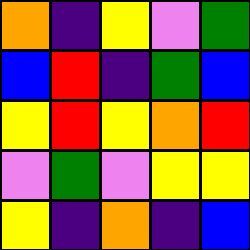[["orange", "indigo", "yellow", "violet", "green"], ["blue", "red", "indigo", "green", "blue"], ["yellow", "red", "yellow", "orange", "red"], ["violet", "green", "violet", "yellow", "yellow"], ["yellow", "indigo", "orange", "indigo", "blue"]]